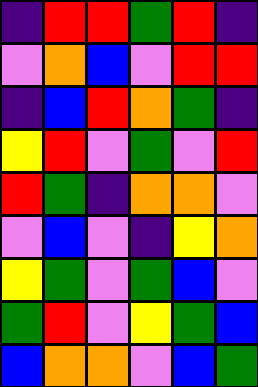[["indigo", "red", "red", "green", "red", "indigo"], ["violet", "orange", "blue", "violet", "red", "red"], ["indigo", "blue", "red", "orange", "green", "indigo"], ["yellow", "red", "violet", "green", "violet", "red"], ["red", "green", "indigo", "orange", "orange", "violet"], ["violet", "blue", "violet", "indigo", "yellow", "orange"], ["yellow", "green", "violet", "green", "blue", "violet"], ["green", "red", "violet", "yellow", "green", "blue"], ["blue", "orange", "orange", "violet", "blue", "green"]]